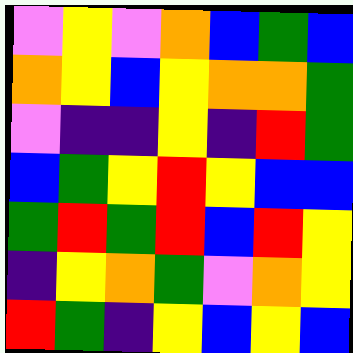[["violet", "yellow", "violet", "orange", "blue", "green", "blue"], ["orange", "yellow", "blue", "yellow", "orange", "orange", "green"], ["violet", "indigo", "indigo", "yellow", "indigo", "red", "green"], ["blue", "green", "yellow", "red", "yellow", "blue", "blue"], ["green", "red", "green", "red", "blue", "red", "yellow"], ["indigo", "yellow", "orange", "green", "violet", "orange", "yellow"], ["red", "green", "indigo", "yellow", "blue", "yellow", "blue"]]